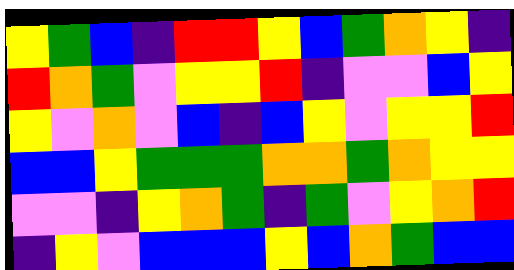[["yellow", "green", "blue", "indigo", "red", "red", "yellow", "blue", "green", "orange", "yellow", "indigo"], ["red", "orange", "green", "violet", "yellow", "yellow", "red", "indigo", "violet", "violet", "blue", "yellow"], ["yellow", "violet", "orange", "violet", "blue", "indigo", "blue", "yellow", "violet", "yellow", "yellow", "red"], ["blue", "blue", "yellow", "green", "green", "green", "orange", "orange", "green", "orange", "yellow", "yellow"], ["violet", "violet", "indigo", "yellow", "orange", "green", "indigo", "green", "violet", "yellow", "orange", "red"], ["indigo", "yellow", "violet", "blue", "blue", "blue", "yellow", "blue", "orange", "green", "blue", "blue"]]